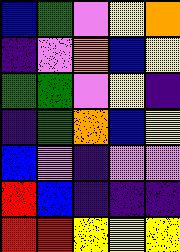[["blue", "green", "violet", "yellow", "orange"], ["indigo", "violet", "orange", "blue", "yellow"], ["green", "green", "violet", "yellow", "indigo"], ["indigo", "green", "orange", "blue", "yellow"], ["blue", "violet", "indigo", "violet", "violet"], ["red", "blue", "indigo", "indigo", "indigo"], ["red", "red", "yellow", "yellow", "yellow"]]